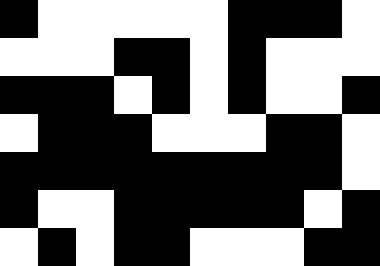[["black", "white", "white", "white", "white", "white", "black", "black", "black", "white"], ["white", "white", "white", "black", "black", "white", "black", "white", "white", "white"], ["black", "black", "black", "white", "black", "white", "black", "white", "white", "black"], ["white", "black", "black", "black", "white", "white", "white", "black", "black", "white"], ["black", "black", "black", "black", "black", "black", "black", "black", "black", "white"], ["black", "white", "white", "black", "black", "black", "black", "black", "white", "black"], ["white", "black", "white", "black", "black", "white", "white", "white", "black", "black"]]